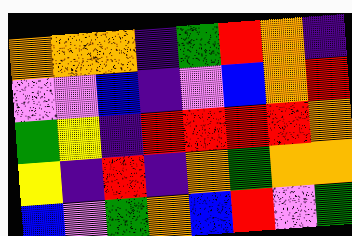[["orange", "orange", "orange", "indigo", "green", "red", "orange", "indigo"], ["violet", "violet", "blue", "indigo", "violet", "blue", "orange", "red"], ["green", "yellow", "indigo", "red", "red", "red", "red", "orange"], ["yellow", "indigo", "red", "indigo", "orange", "green", "orange", "orange"], ["blue", "violet", "green", "orange", "blue", "red", "violet", "green"]]